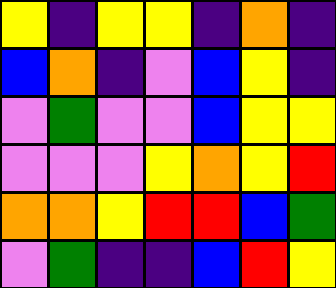[["yellow", "indigo", "yellow", "yellow", "indigo", "orange", "indigo"], ["blue", "orange", "indigo", "violet", "blue", "yellow", "indigo"], ["violet", "green", "violet", "violet", "blue", "yellow", "yellow"], ["violet", "violet", "violet", "yellow", "orange", "yellow", "red"], ["orange", "orange", "yellow", "red", "red", "blue", "green"], ["violet", "green", "indigo", "indigo", "blue", "red", "yellow"]]